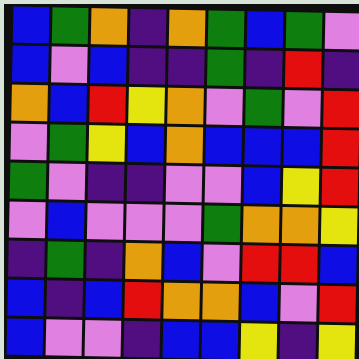[["blue", "green", "orange", "indigo", "orange", "green", "blue", "green", "violet"], ["blue", "violet", "blue", "indigo", "indigo", "green", "indigo", "red", "indigo"], ["orange", "blue", "red", "yellow", "orange", "violet", "green", "violet", "red"], ["violet", "green", "yellow", "blue", "orange", "blue", "blue", "blue", "red"], ["green", "violet", "indigo", "indigo", "violet", "violet", "blue", "yellow", "red"], ["violet", "blue", "violet", "violet", "violet", "green", "orange", "orange", "yellow"], ["indigo", "green", "indigo", "orange", "blue", "violet", "red", "red", "blue"], ["blue", "indigo", "blue", "red", "orange", "orange", "blue", "violet", "red"], ["blue", "violet", "violet", "indigo", "blue", "blue", "yellow", "indigo", "yellow"]]